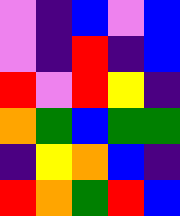[["violet", "indigo", "blue", "violet", "blue"], ["violet", "indigo", "red", "indigo", "blue"], ["red", "violet", "red", "yellow", "indigo"], ["orange", "green", "blue", "green", "green"], ["indigo", "yellow", "orange", "blue", "indigo"], ["red", "orange", "green", "red", "blue"]]